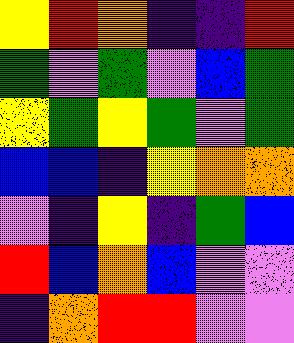[["yellow", "red", "orange", "indigo", "indigo", "red"], ["green", "violet", "green", "violet", "blue", "green"], ["yellow", "green", "yellow", "green", "violet", "green"], ["blue", "blue", "indigo", "yellow", "orange", "orange"], ["violet", "indigo", "yellow", "indigo", "green", "blue"], ["red", "blue", "orange", "blue", "violet", "violet"], ["indigo", "orange", "red", "red", "violet", "violet"]]